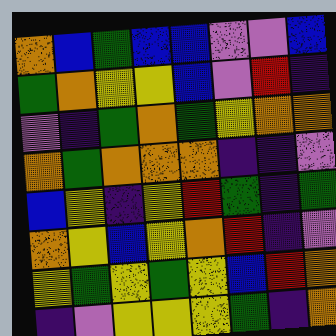[["orange", "blue", "green", "blue", "blue", "violet", "violet", "blue"], ["green", "orange", "yellow", "yellow", "blue", "violet", "red", "indigo"], ["violet", "indigo", "green", "orange", "green", "yellow", "orange", "orange"], ["orange", "green", "orange", "orange", "orange", "indigo", "indigo", "violet"], ["blue", "yellow", "indigo", "yellow", "red", "green", "indigo", "green"], ["orange", "yellow", "blue", "yellow", "orange", "red", "indigo", "violet"], ["yellow", "green", "yellow", "green", "yellow", "blue", "red", "orange"], ["indigo", "violet", "yellow", "yellow", "yellow", "green", "indigo", "orange"]]